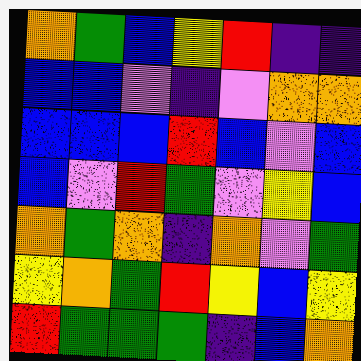[["orange", "green", "blue", "yellow", "red", "indigo", "indigo"], ["blue", "blue", "violet", "indigo", "violet", "orange", "orange"], ["blue", "blue", "blue", "red", "blue", "violet", "blue"], ["blue", "violet", "red", "green", "violet", "yellow", "blue"], ["orange", "green", "orange", "indigo", "orange", "violet", "green"], ["yellow", "orange", "green", "red", "yellow", "blue", "yellow"], ["red", "green", "green", "green", "indigo", "blue", "orange"]]